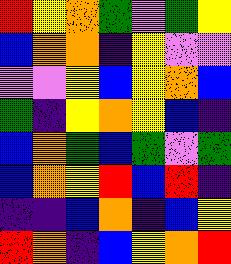[["red", "yellow", "orange", "green", "violet", "green", "yellow"], ["blue", "orange", "orange", "indigo", "yellow", "violet", "violet"], ["violet", "violet", "yellow", "blue", "yellow", "orange", "blue"], ["green", "indigo", "yellow", "orange", "yellow", "blue", "indigo"], ["blue", "orange", "green", "blue", "green", "violet", "green"], ["blue", "orange", "yellow", "red", "blue", "red", "indigo"], ["indigo", "indigo", "blue", "orange", "indigo", "blue", "yellow"], ["red", "orange", "indigo", "blue", "yellow", "orange", "red"]]